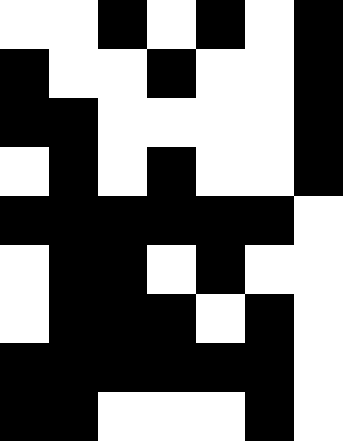[["white", "white", "black", "white", "black", "white", "black"], ["black", "white", "white", "black", "white", "white", "black"], ["black", "black", "white", "white", "white", "white", "black"], ["white", "black", "white", "black", "white", "white", "black"], ["black", "black", "black", "black", "black", "black", "white"], ["white", "black", "black", "white", "black", "white", "white"], ["white", "black", "black", "black", "white", "black", "white"], ["black", "black", "black", "black", "black", "black", "white"], ["black", "black", "white", "white", "white", "black", "white"]]